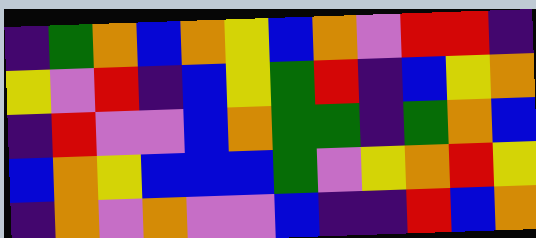[["indigo", "green", "orange", "blue", "orange", "yellow", "blue", "orange", "violet", "red", "red", "indigo"], ["yellow", "violet", "red", "indigo", "blue", "yellow", "green", "red", "indigo", "blue", "yellow", "orange"], ["indigo", "red", "violet", "violet", "blue", "orange", "green", "green", "indigo", "green", "orange", "blue"], ["blue", "orange", "yellow", "blue", "blue", "blue", "green", "violet", "yellow", "orange", "red", "yellow"], ["indigo", "orange", "violet", "orange", "violet", "violet", "blue", "indigo", "indigo", "red", "blue", "orange"]]